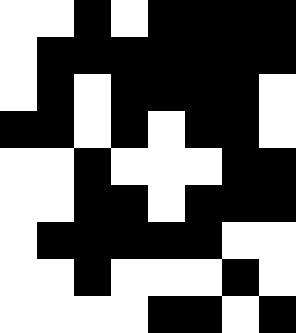[["white", "white", "black", "white", "black", "black", "black", "black"], ["white", "black", "black", "black", "black", "black", "black", "black"], ["white", "black", "white", "black", "black", "black", "black", "white"], ["black", "black", "white", "black", "white", "black", "black", "white"], ["white", "white", "black", "white", "white", "white", "black", "black"], ["white", "white", "black", "black", "white", "black", "black", "black"], ["white", "black", "black", "black", "black", "black", "white", "white"], ["white", "white", "black", "white", "white", "white", "black", "white"], ["white", "white", "white", "white", "black", "black", "white", "black"]]